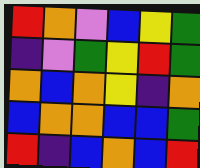[["red", "orange", "violet", "blue", "yellow", "green"], ["indigo", "violet", "green", "yellow", "red", "green"], ["orange", "blue", "orange", "yellow", "indigo", "orange"], ["blue", "orange", "orange", "blue", "blue", "green"], ["red", "indigo", "blue", "orange", "blue", "red"]]